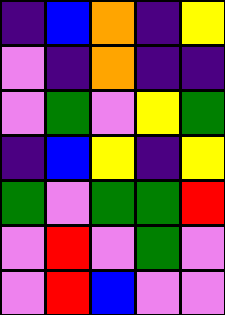[["indigo", "blue", "orange", "indigo", "yellow"], ["violet", "indigo", "orange", "indigo", "indigo"], ["violet", "green", "violet", "yellow", "green"], ["indigo", "blue", "yellow", "indigo", "yellow"], ["green", "violet", "green", "green", "red"], ["violet", "red", "violet", "green", "violet"], ["violet", "red", "blue", "violet", "violet"]]